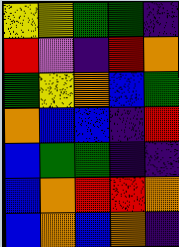[["yellow", "yellow", "green", "green", "indigo"], ["red", "violet", "indigo", "red", "orange"], ["green", "yellow", "orange", "blue", "green"], ["orange", "blue", "blue", "indigo", "red"], ["blue", "green", "green", "indigo", "indigo"], ["blue", "orange", "red", "red", "orange"], ["blue", "orange", "blue", "orange", "indigo"]]